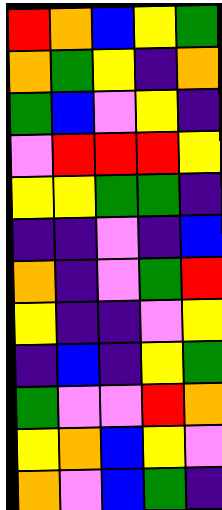[["red", "orange", "blue", "yellow", "green"], ["orange", "green", "yellow", "indigo", "orange"], ["green", "blue", "violet", "yellow", "indigo"], ["violet", "red", "red", "red", "yellow"], ["yellow", "yellow", "green", "green", "indigo"], ["indigo", "indigo", "violet", "indigo", "blue"], ["orange", "indigo", "violet", "green", "red"], ["yellow", "indigo", "indigo", "violet", "yellow"], ["indigo", "blue", "indigo", "yellow", "green"], ["green", "violet", "violet", "red", "orange"], ["yellow", "orange", "blue", "yellow", "violet"], ["orange", "violet", "blue", "green", "indigo"]]